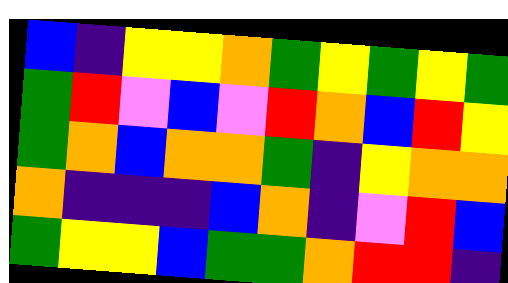[["blue", "indigo", "yellow", "yellow", "orange", "green", "yellow", "green", "yellow", "green"], ["green", "red", "violet", "blue", "violet", "red", "orange", "blue", "red", "yellow"], ["green", "orange", "blue", "orange", "orange", "green", "indigo", "yellow", "orange", "orange"], ["orange", "indigo", "indigo", "indigo", "blue", "orange", "indigo", "violet", "red", "blue"], ["green", "yellow", "yellow", "blue", "green", "green", "orange", "red", "red", "indigo"]]